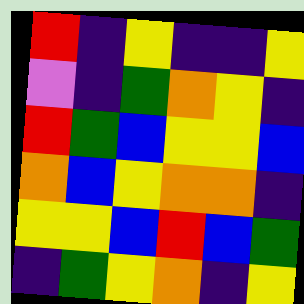[["red", "indigo", "yellow", "indigo", "indigo", "yellow"], ["violet", "indigo", "green", "orange", "yellow", "indigo"], ["red", "green", "blue", "yellow", "yellow", "blue"], ["orange", "blue", "yellow", "orange", "orange", "indigo"], ["yellow", "yellow", "blue", "red", "blue", "green"], ["indigo", "green", "yellow", "orange", "indigo", "yellow"]]